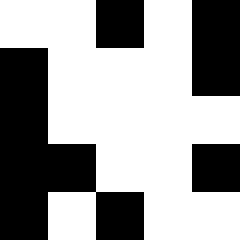[["white", "white", "black", "white", "black"], ["black", "white", "white", "white", "black"], ["black", "white", "white", "white", "white"], ["black", "black", "white", "white", "black"], ["black", "white", "black", "white", "white"]]